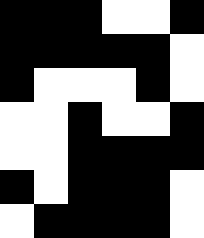[["black", "black", "black", "white", "white", "black"], ["black", "black", "black", "black", "black", "white"], ["black", "white", "white", "white", "black", "white"], ["white", "white", "black", "white", "white", "black"], ["white", "white", "black", "black", "black", "black"], ["black", "white", "black", "black", "black", "white"], ["white", "black", "black", "black", "black", "white"]]